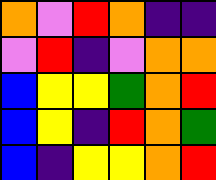[["orange", "violet", "red", "orange", "indigo", "indigo"], ["violet", "red", "indigo", "violet", "orange", "orange"], ["blue", "yellow", "yellow", "green", "orange", "red"], ["blue", "yellow", "indigo", "red", "orange", "green"], ["blue", "indigo", "yellow", "yellow", "orange", "red"]]